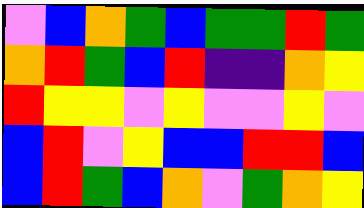[["violet", "blue", "orange", "green", "blue", "green", "green", "red", "green"], ["orange", "red", "green", "blue", "red", "indigo", "indigo", "orange", "yellow"], ["red", "yellow", "yellow", "violet", "yellow", "violet", "violet", "yellow", "violet"], ["blue", "red", "violet", "yellow", "blue", "blue", "red", "red", "blue"], ["blue", "red", "green", "blue", "orange", "violet", "green", "orange", "yellow"]]